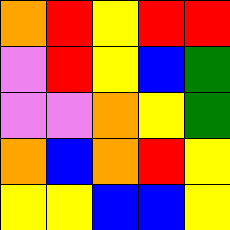[["orange", "red", "yellow", "red", "red"], ["violet", "red", "yellow", "blue", "green"], ["violet", "violet", "orange", "yellow", "green"], ["orange", "blue", "orange", "red", "yellow"], ["yellow", "yellow", "blue", "blue", "yellow"]]